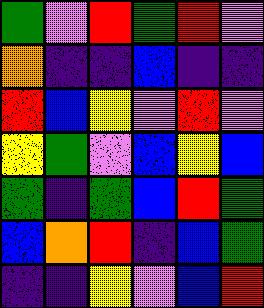[["green", "violet", "red", "green", "red", "violet"], ["orange", "indigo", "indigo", "blue", "indigo", "indigo"], ["red", "blue", "yellow", "violet", "red", "violet"], ["yellow", "green", "violet", "blue", "yellow", "blue"], ["green", "indigo", "green", "blue", "red", "green"], ["blue", "orange", "red", "indigo", "blue", "green"], ["indigo", "indigo", "yellow", "violet", "blue", "red"]]